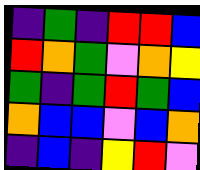[["indigo", "green", "indigo", "red", "red", "blue"], ["red", "orange", "green", "violet", "orange", "yellow"], ["green", "indigo", "green", "red", "green", "blue"], ["orange", "blue", "blue", "violet", "blue", "orange"], ["indigo", "blue", "indigo", "yellow", "red", "violet"]]